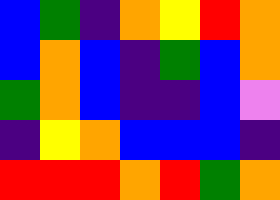[["blue", "green", "indigo", "orange", "yellow", "red", "orange"], ["blue", "orange", "blue", "indigo", "green", "blue", "orange"], ["green", "orange", "blue", "indigo", "indigo", "blue", "violet"], ["indigo", "yellow", "orange", "blue", "blue", "blue", "indigo"], ["red", "red", "red", "orange", "red", "green", "orange"]]